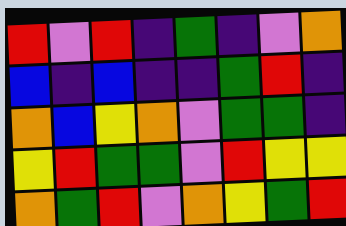[["red", "violet", "red", "indigo", "green", "indigo", "violet", "orange"], ["blue", "indigo", "blue", "indigo", "indigo", "green", "red", "indigo"], ["orange", "blue", "yellow", "orange", "violet", "green", "green", "indigo"], ["yellow", "red", "green", "green", "violet", "red", "yellow", "yellow"], ["orange", "green", "red", "violet", "orange", "yellow", "green", "red"]]